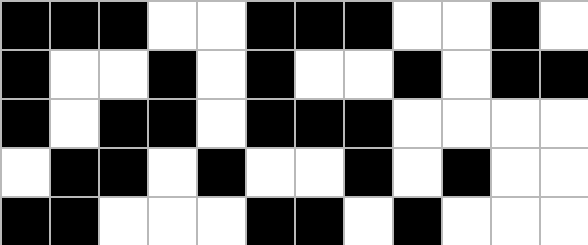[["black", "black", "black", "white", "white", "black", "black", "black", "white", "white", "black", "white"], ["black", "white", "white", "black", "white", "black", "white", "white", "black", "white", "black", "black"], ["black", "white", "black", "black", "white", "black", "black", "black", "white", "white", "white", "white"], ["white", "black", "black", "white", "black", "white", "white", "black", "white", "black", "white", "white"], ["black", "black", "white", "white", "white", "black", "black", "white", "black", "white", "white", "white"]]